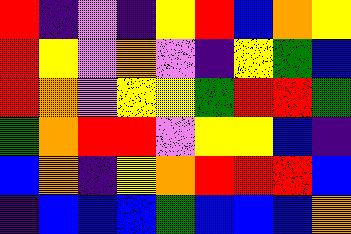[["red", "indigo", "violet", "indigo", "yellow", "red", "blue", "orange", "yellow"], ["red", "yellow", "violet", "orange", "violet", "indigo", "yellow", "green", "blue"], ["red", "orange", "violet", "yellow", "yellow", "green", "red", "red", "green"], ["green", "orange", "red", "red", "violet", "yellow", "yellow", "blue", "indigo"], ["blue", "orange", "indigo", "yellow", "orange", "red", "red", "red", "blue"], ["indigo", "blue", "blue", "blue", "green", "blue", "blue", "blue", "orange"]]